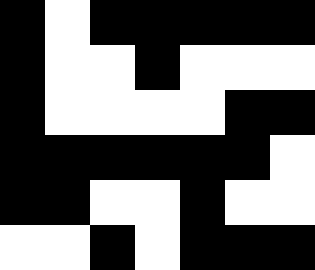[["black", "white", "black", "black", "black", "black", "black"], ["black", "white", "white", "black", "white", "white", "white"], ["black", "white", "white", "white", "white", "black", "black"], ["black", "black", "black", "black", "black", "black", "white"], ["black", "black", "white", "white", "black", "white", "white"], ["white", "white", "black", "white", "black", "black", "black"]]